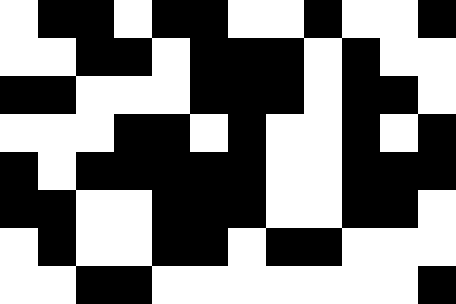[["white", "black", "black", "white", "black", "black", "white", "white", "black", "white", "white", "black"], ["white", "white", "black", "black", "white", "black", "black", "black", "white", "black", "white", "white"], ["black", "black", "white", "white", "white", "black", "black", "black", "white", "black", "black", "white"], ["white", "white", "white", "black", "black", "white", "black", "white", "white", "black", "white", "black"], ["black", "white", "black", "black", "black", "black", "black", "white", "white", "black", "black", "black"], ["black", "black", "white", "white", "black", "black", "black", "white", "white", "black", "black", "white"], ["white", "black", "white", "white", "black", "black", "white", "black", "black", "white", "white", "white"], ["white", "white", "black", "black", "white", "white", "white", "white", "white", "white", "white", "black"]]